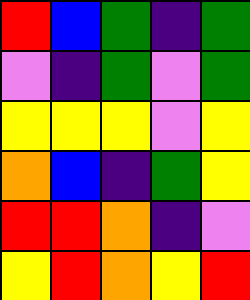[["red", "blue", "green", "indigo", "green"], ["violet", "indigo", "green", "violet", "green"], ["yellow", "yellow", "yellow", "violet", "yellow"], ["orange", "blue", "indigo", "green", "yellow"], ["red", "red", "orange", "indigo", "violet"], ["yellow", "red", "orange", "yellow", "red"]]